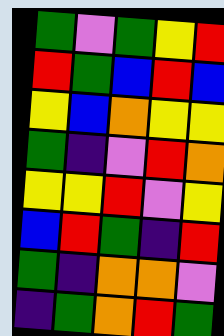[["green", "violet", "green", "yellow", "red"], ["red", "green", "blue", "red", "blue"], ["yellow", "blue", "orange", "yellow", "yellow"], ["green", "indigo", "violet", "red", "orange"], ["yellow", "yellow", "red", "violet", "yellow"], ["blue", "red", "green", "indigo", "red"], ["green", "indigo", "orange", "orange", "violet"], ["indigo", "green", "orange", "red", "green"]]